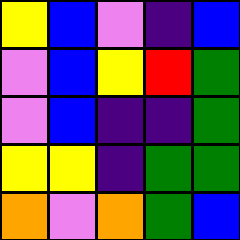[["yellow", "blue", "violet", "indigo", "blue"], ["violet", "blue", "yellow", "red", "green"], ["violet", "blue", "indigo", "indigo", "green"], ["yellow", "yellow", "indigo", "green", "green"], ["orange", "violet", "orange", "green", "blue"]]